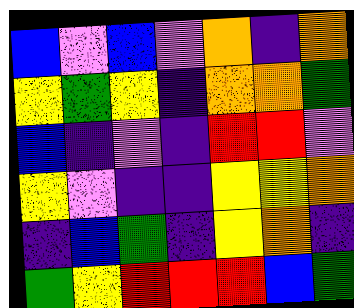[["blue", "violet", "blue", "violet", "orange", "indigo", "orange"], ["yellow", "green", "yellow", "indigo", "orange", "orange", "green"], ["blue", "indigo", "violet", "indigo", "red", "red", "violet"], ["yellow", "violet", "indigo", "indigo", "yellow", "yellow", "orange"], ["indigo", "blue", "green", "indigo", "yellow", "orange", "indigo"], ["green", "yellow", "red", "red", "red", "blue", "green"]]